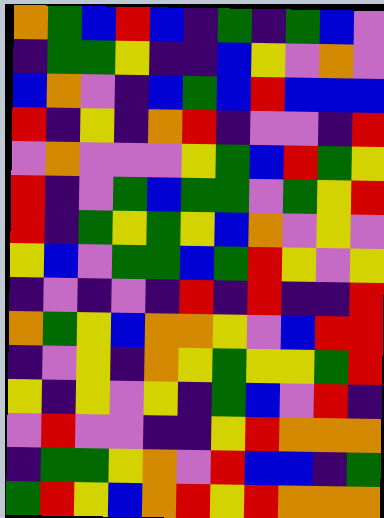[["orange", "green", "blue", "red", "blue", "indigo", "green", "indigo", "green", "blue", "violet"], ["indigo", "green", "green", "yellow", "indigo", "indigo", "blue", "yellow", "violet", "orange", "violet"], ["blue", "orange", "violet", "indigo", "blue", "green", "blue", "red", "blue", "blue", "blue"], ["red", "indigo", "yellow", "indigo", "orange", "red", "indigo", "violet", "violet", "indigo", "red"], ["violet", "orange", "violet", "violet", "violet", "yellow", "green", "blue", "red", "green", "yellow"], ["red", "indigo", "violet", "green", "blue", "green", "green", "violet", "green", "yellow", "red"], ["red", "indigo", "green", "yellow", "green", "yellow", "blue", "orange", "violet", "yellow", "violet"], ["yellow", "blue", "violet", "green", "green", "blue", "green", "red", "yellow", "violet", "yellow"], ["indigo", "violet", "indigo", "violet", "indigo", "red", "indigo", "red", "indigo", "indigo", "red"], ["orange", "green", "yellow", "blue", "orange", "orange", "yellow", "violet", "blue", "red", "red"], ["indigo", "violet", "yellow", "indigo", "orange", "yellow", "green", "yellow", "yellow", "green", "red"], ["yellow", "indigo", "yellow", "violet", "yellow", "indigo", "green", "blue", "violet", "red", "indigo"], ["violet", "red", "violet", "violet", "indigo", "indigo", "yellow", "red", "orange", "orange", "orange"], ["indigo", "green", "green", "yellow", "orange", "violet", "red", "blue", "blue", "indigo", "green"], ["green", "red", "yellow", "blue", "orange", "red", "yellow", "red", "orange", "orange", "orange"]]